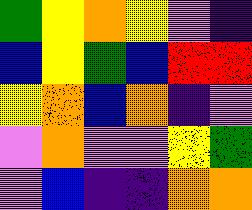[["green", "yellow", "orange", "yellow", "violet", "indigo"], ["blue", "yellow", "green", "blue", "red", "red"], ["yellow", "orange", "blue", "orange", "indigo", "violet"], ["violet", "orange", "violet", "violet", "yellow", "green"], ["violet", "blue", "indigo", "indigo", "orange", "orange"]]